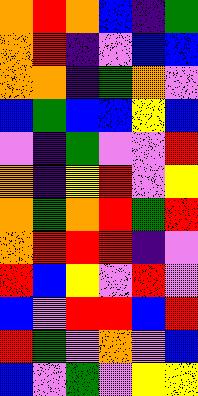[["orange", "red", "orange", "blue", "indigo", "green"], ["orange", "red", "indigo", "violet", "blue", "blue"], ["orange", "orange", "indigo", "green", "orange", "violet"], ["blue", "green", "blue", "blue", "yellow", "blue"], ["violet", "indigo", "green", "violet", "violet", "red"], ["orange", "indigo", "yellow", "red", "violet", "yellow"], ["orange", "green", "orange", "red", "green", "red"], ["orange", "red", "red", "red", "indigo", "violet"], ["red", "blue", "yellow", "violet", "red", "violet"], ["blue", "violet", "red", "red", "blue", "red"], ["red", "green", "violet", "orange", "violet", "blue"], ["blue", "violet", "green", "violet", "yellow", "yellow"]]